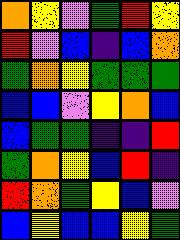[["orange", "yellow", "violet", "green", "red", "yellow"], ["red", "violet", "blue", "indigo", "blue", "orange"], ["green", "orange", "yellow", "green", "green", "green"], ["blue", "blue", "violet", "yellow", "orange", "blue"], ["blue", "green", "green", "indigo", "indigo", "red"], ["green", "orange", "yellow", "blue", "red", "indigo"], ["red", "orange", "green", "yellow", "blue", "violet"], ["blue", "yellow", "blue", "blue", "yellow", "green"]]